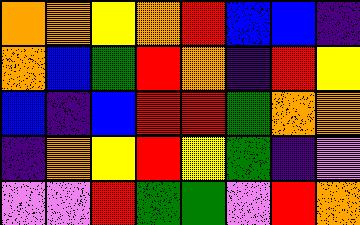[["orange", "orange", "yellow", "orange", "red", "blue", "blue", "indigo"], ["orange", "blue", "green", "red", "orange", "indigo", "red", "yellow"], ["blue", "indigo", "blue", "red", "red", "green", "orange", "orange"], ["indigo", "orange", "yellow", "red", "yellow", "green", "indigo", "violet"], ["violet", "violet", "red", "green", "green", "violet", "red", "orange"]]